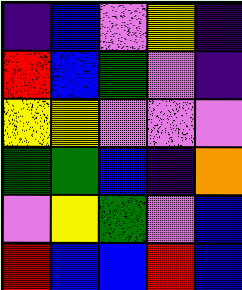[["indigo", "blue", "violet", "yellow", "indigo"], ["red", "blue", "green", "violet", "indigo"], ["yellow", "yellow", "violet", "violet", "violet"], ["green", "green", "blue", "indigo", "orange"], ["violet", "yellow", "green", "violet", "blue"], ["red", "blue", "blue", "red", "blue"]]